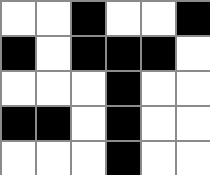[["white", "white", "black", "white", "white", "black"], ["black", "white", "black", "black", "black", "white"], ["white", "white", "white", "black", "white", "white"], ["black", "black", "white", "black", "white", "white"], ["white", "white", "white", "black", "white", "white"]]